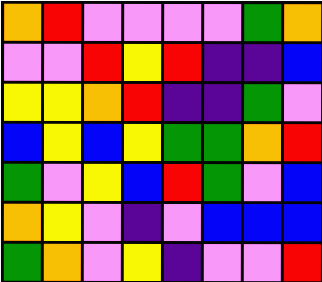[["orange", "red", "violet", "violet", "violet", "violet", "green", "orange"], ["violet", "violet", "red", "yellow", "red", "indigo", "indigo", "blue"], ["yellow", "yellow", "orange", "red", "indigo", "indigo", "green", "violet"], ["blue", "yellow", "blue", "yellow", "green", "green", "orange", "red"], ["green", "violet", "yellow", "blue", "red", "green", "violet", "blue"], ["orange", "yellow", "violet", "indigo", "violet", "blue", "blue", "blue"], ["green", "orange", "violet", "yellow", "indigo", "violet", "violet", "red"]]